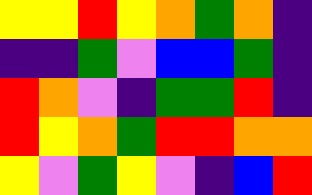[["yellow", "yellow", "red", "yellow", "orange", "green", "orange", "indigo"], ["indigo", "indigo", "green", "violet", "blue", "blue", "green", "indigo"], ["red", "orange", "violet", "indigo", "green", "green", "red", "indigo"], ["red", "yellow", "orange", "green", "red", "red", "orange", "orange"], ["yellow", "violet", "green", "yellow", "violet", "indigo", "blue", "red"]]